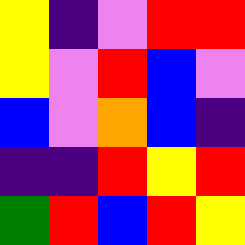[["yellow", "indigo", "violet", "red", "red"], ["yellow", "violet", "red", "blue", "violet"], ["blue", "violet", "orange", "blue", "indigo"], ["indigo", "indigo", "red", "yellow", "red"], ["green", "red", "blue", "red", "yellow"]]